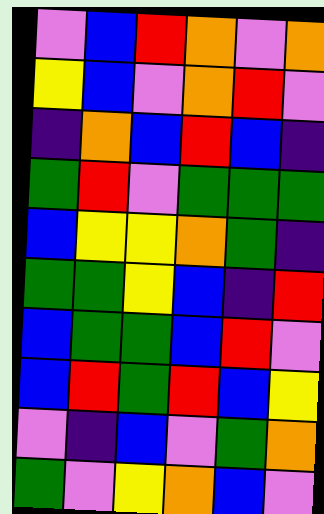[["violet", "blue", "red", "orange", "violet", "orange"], ["yellow", "blue", "violet", "orange", "red", "violet"], ["indigo", "orange", "blue", "red", "blue", "indigo"], ["green", "red", "violet", "green", "green", "green"], ["blue", "yellow", "yellow", "orange", "green", "indigo"], ["green", "green", "yellow", "blue", "indigo", "red"], ["blue", "green", "green", "blue", "red", "violet"], ["blue", "red", "green", "red", "blue", "yellow"], ["violet", "indigo", "blue", "violet", "green", "orange"], ["green", "violet", "yellow", "orange", "blue", "violet"]]